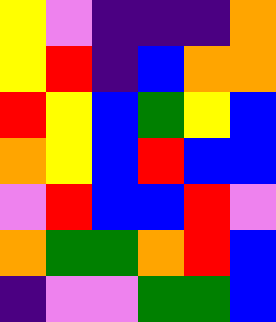[["yellow", "violet", "indigo", "indigo", "indigo", "orange"], ["yellow", "red", "indigo", "blue", "orange", "orange"], ["red", "yellow", "blue", "green", "yellow", "blue"], ["orange", "yellow", "blue", "red", "blue", "blue"], ["violet", "red", "blue", "blue", "red", "violet"], ["orange", "green", "green", "orange", "red", "blue"], ["indigo", "violet", "violet", "green", "green", "blue"]]